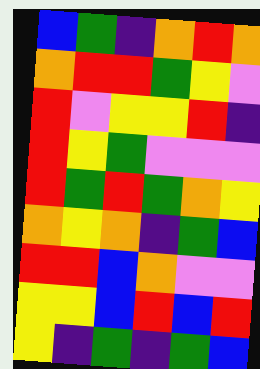[["blue", "green", "indigo", "orange", "red", "orange"], ["orange", "red", "red", "green", "yellow", "violet"], ["red", "violet", "yellow", "yellow", "red", "indigo"], ["red", "yellow", "green", "violet", "violet", "violet"], ["red", "green", "red", "green", "orange", "yellow"], ["orange", "yellow", "orange", "indigo", "green", "blue"], ["red", "red", "blue", "orange", "violet", "violet"], ["yellow", "yellow", "blue", "red", "blue", "red"], ["yellow", "indigo", "green", "indigo", "green", "blue"]]